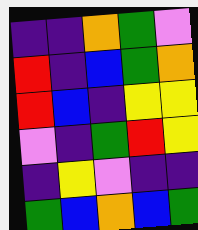[["indigo", "indigo", "orange", "green", "violet"], ["red", "indigo", "blue", "green", "orange"], ["red", "blue", "indigo", "yellow", "yellow"], ["violet", "indigo", "green", "red", "yellow"], ["indigo", "yellow", "violet", "indigo", "indigo"], ["green", "blue", "orange", "blue", "green"]]